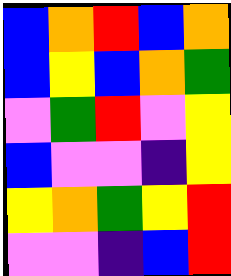[["blue", "orange", "red", "blue", "orange"], ["blue", "yellow", "blue", "orange", "green"], ["violet", "green", "red", "violet", "yellow"], ["blue", "violet", "violet", "indigo", "yellow"], ["yellow", "orange", "green", "yellow", "red"], ["violet", "violet", "indigo", "blue", "red"]]